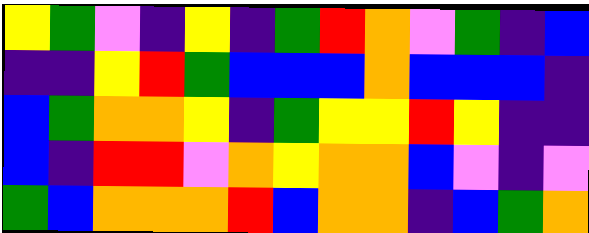[["yellow", "green", "violet", "indigo", "yellow", "indigo", "green", "red", "orange", "violet", "green", "indigo", "blue"], ["indigo", "indigo", "yellow", "red", "green", "blue", "blue", "blue", "orange", "blue", "blue", "blue", "indigo"], ["blue", "green", "orange", "orange", "yellow", "indigo", "green", "yellow", "yellow", "red", "yellow", "indigo", "indigo"], ["blue", "indigo", "red", "red", "violet", "orange", "yellow", "orange", "orange", "blue", "violet", "indigo", "violet"], ["green", "blue", "orange", "orange", "orange", "red", "blue", "orange", "orange", "indigo", "blue", "green", "orange"]]